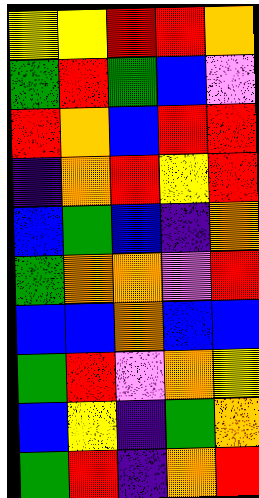[["yellow", "yellow", "red", "red", "orange"], ["green", "red", "green", "blue", "violet"], ["red", "orange", "blue", "red", "red"], ["indigo", "orange", "red", "yellow", "red"], ["blue", "green", "blue", "indigo", "orange"], ["green", "orange", "orange", "violet", "red"], ["blue", "blue", "orange", "blue", "blue"], ["green", "red", "violet", "orange", "yellow"], ["blue", "yellow", "indigo", "green", "orange"], ["green", "red", "indigo", "orange", "red"]]